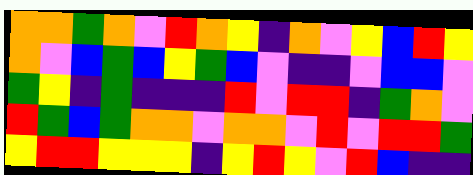[["orange", "orange", "green", "orange", "violet", "red", "orange", "yellow", "indigo", "orange", "violet", "yellow", "blue", "red", "yellow"], ["orange", "violet", "blue", "green", "blue", "yellow", "green", "blue", "violet", "indigo", "indigo", "violet", "blue", "blue", "violet"], ["green", "yellow", "indigo", "green", "indigo", "indigo", "indigo", "red", "violet", "red", "red", "indigo", "green", "orange", "violet"], ["red", "green", "blue", "green", "orange", "orange", "violet", "orange", "orange", "violet", "red", "violet", "red", "red", "green"], ["yellow", "red", "red", "yellow", "yellow", "yellow", "indigo", "yellow", "red", "yellow", "violet", "red", "blue", "indigo", "indigo"]]